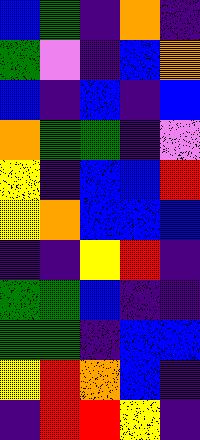[["blue", "green", "indigo", "orange", "indigo"], ["green", "violet", "indigo", "blue", "orange"], ["blue", "indigo", "blue", "indigo", "blue"], ["orange", "green", "green", "indigo", "violet"], ["yellow", "indigo", "blue", "blue", "red"], ["yellow", "orange", "blue", "blue", "blue"], ["indigo", "indigo", "yellow", "red", "indigo"], ["green", "green", "blue", "indigo", "indigo"], ["green", "green", "indigo", "blue", "blue"], ["yellow", "red", "orange", "blue", "indigo"], ["indigo", "red", "red", "yellow", "indigo"]]